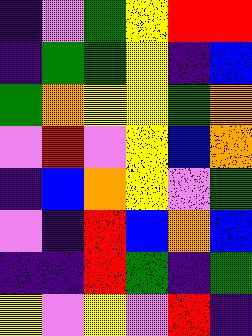[["indigo", "violet", "green", "yellow", "red", "red"], ["indigo", "green", "green", "yellow", "indigo", "blue"], ["green", "orange", "yellow", "yellow", "green", "orange"], ["violet", "red", "violet", "yellow", "blue", "orange"], ["indigo", "blue", "orange", "yellow", "violet", "green"], ["violet", "indigo", "red", "blue", "orange", "blue"], ["indigo", "indigo", "red", "green", "indigo", "green"], ["yellow", "violet", "yellow", "violet", "red", "indigo"]]